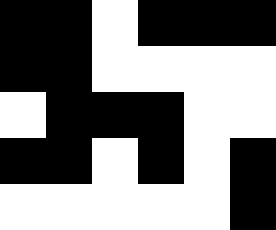[["black", "black", "white", "black", "black", "black"], ["black", "black", "white", "white", "white", "white"], ["white", "black", "black", "black", "white", "white"], ["black", "black", "white", "black", "white", "black"], ["white", "white", "white", "white", "white", "black"]]